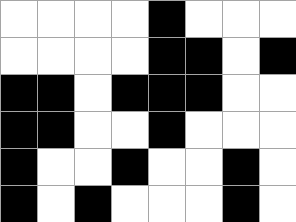[["white", "white", "white", "white", "black", "white", "white", "white"], ["white", "white", "white", "white", "black", "black", "white", "black"], ["black", "black", "white", "black", "black", "black", "white", "white"], ["black", "black", "white", "white", "black", "white", "white", "white"], ["black", "white", "white", "black", "white", "white", "black", "white"], ["black", "white", "black", "white", "white", "white", "black", "white"]]